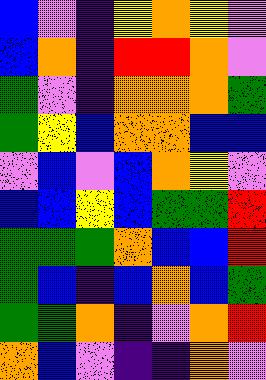[["blue", "violet", "indigo", "yellow", "orange", "yellow", "violet"], ["blue", "orange", "indigo", "red", "red", "orange", "violet"], ["green", "violet", "indigo", "orange", "orange", "orange", "green"], ["green", "yellow", "blue", "orange", "orange", "blue", "blue"], ["violet", "blue", "violet", "blue", "orange", "yellow", "violet"], ["blue", "blue", "yellow", "blue", "green", "green", "red"], ["green", "green", "green", "orange", "blue", "blue", "red"], ["green", "blue", "indigo", "blue", "orange", "blue", "green"], ["green", "green", "orange", "indigo", "violet", "orange", "red"], ["orange", "blue", "violet", "indigo", "indigo", "orange", "violet"]]